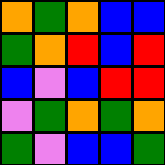[["orange", "green", "orange", "blue", "blue"], ["green", "orange", "red", "blue", "red"], ["blue", "violet", "blue", "red", "red"], ["violet", "green", "orange", "green", "orange"], ["green", "violet", "blue", "blue", "green"]]